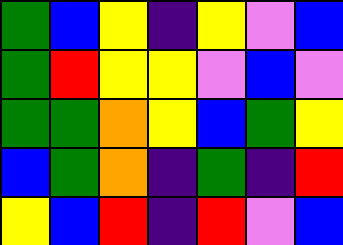[["green", "blue", "yellow", "indigo", "yellow", "violet", "blue"], ["green", "red", "yellow", "yellow", "violet", "blue", "violet"], ["green", "green", "orange", "yellow", "blue", "green", "yellow"], ["blue", "green", "orange", "indigo", "green", "indigo", "red"], ["yellow", "blue", "red", "indigo", "red", "violet", "blue"]]